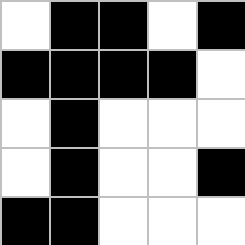[["white", "black", "black", "white", "black"], ["black", "black", "black", "black", "white"], ["white", "black", "white", "white", "white"], ["white", "black", "white", "white", "black"], ["black", "black", "white", "white", "white"]]